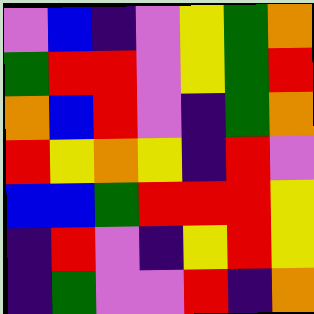[["violet", "blue", "indigo", "violet", "yellow", "green", "orange"], ["green", "red", "red", "violet", "yellow", "green", "red"], ["orange", "blue", "red", "violet", "indigo", "green", "orange"], ["red", "yellow", "orange", "yellow", "indigo", "red", "violet"], ["blue", "blue", "green", "red", "red", "red", "yellow"], ["indigo", "red", "violet", "indigo", "yellow", "red", "yellow"], ["indigo", "green", "violet", "violet", "red", "indigo", "orange"]]